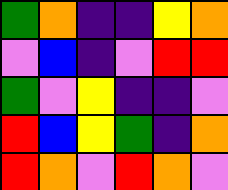[["green", "orange", "indigo", "indigo", "yellow", "orange"], ["violet", "blue", "indigo", "violet", "red", "red"], ["green", "violet", "yellow", "indigo", "indigo", "violet"], ["red", "blue", "yellow", "green", "indigo", "orange"], ["red", "orange", "violet", "red", "orange", "violet"]]